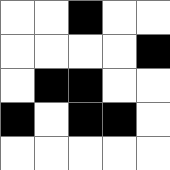[["white", "white", "black", "white", "white"], ["white", "white", "white", "white", "black"], ["white", "black", "black", "white", "white"], ["black", "white", "black", "black", "white"], ["white", "white", "white", "white", "white"]]